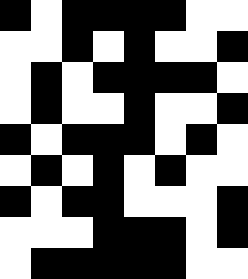[["black", "white", "black", "black", "black", "black", "white", "white"], ["white", "white", "black", "white", "black", "white", "white", "black"], ["white", "black", "white", "black", "black", "black", "black", "white"], ["white", "black", "white", "white", "black", "white", "white", "black"], ["black", "white", "black", "black", "black", "white", "black", "white"], ["white", "black", "white", "black", "white", "black", "white", "white"], ["black", "white", "black", "black", "white", "white", "white", "black"], ["white", "white", "white", "black", "black", "black", "white", "black"], ["white", "black", "black", "black", "black", "black", "white", "white"]]